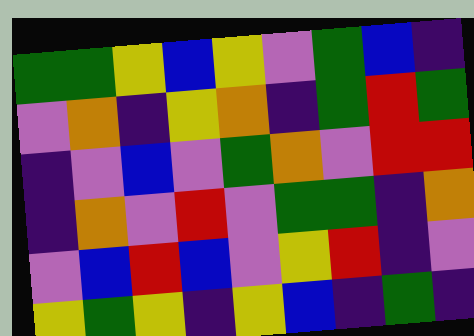[["green", "green", "yellow", "blue", "yellow", "violet", "green", "blue", "indigo"], ["violet", "orange", "indigo", "yellow", "orange", "indigo", "green", "red", "green"], ["indigo", "violet", "blue", "violet", "green", "orange", "violet", "red", "red"], ["indigo", "orange", "violet", "red", "violet", "green", "green", "indigo", "orange"], ["violet", "blue", "red", "blue", "violet", "yellow", "red", "indigo", "violet"], ["yellow", "green", "yellow", "indigo", "yellow", "blue", "indigo", "green", "indigo"]]